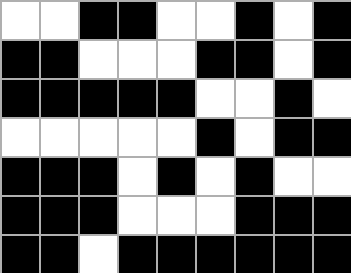[["white", "white", "black", "black", "white", "white", "black", "white", "black"], ["black", "black", "white", "white", "white", "black", "black", "white", "black"], ["black", "black", "black", "black", "black", "white", "white", "black", "white"], ["white", "white", "white", "white", "white", "black", "white", "black", "black"], ["black", "black", "black", "white", "black", "white", "black", "white", "white"], ["black", "black", "black", "white", "white", "white", "black", "black", "black"], ["black", "black", "white", "black", "black", "black", "black", "black", "black"]]